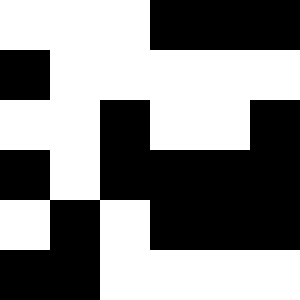[["white", "white", "white", "black", "black", "black"], ["black", "white", "white", "white", "white", "white"], ["white", "white", "black", "white", "white", "black"], ["black", "white", "black", "black", "black", "black"], ["white", "black", "white", "black", "black", "black"], ["black", "black", "white", "white", "white", "white"]]